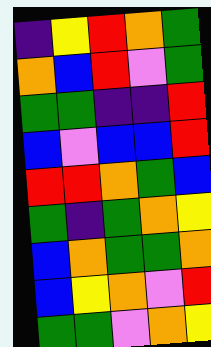[["indigo", "yellow", "red", "orange", "green"], ["orange", "blue", "red", "violet", "green"], ["green", "green", "indigo", "indigo", "red"], ["blue", "violet", "blue", "blue", "red"], ["red", "red", "orange", "green", "blue"], ["green", "indigo", "green", "orange", "yellow"], ["blue", "orange", "green", "green", "orange"], ["blue", "yellow", "orange", "violet", "red"], ["green", "green", "violet", "orange", "yellow"]]